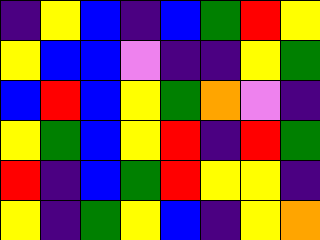[["indigo", "yellow", "blue", "indigo", "blue", "green", "red", "yellow"], ["yellow", "blue", "blue", "violet", "indigo", "indigo", "yellow", "green"], ["blue", "red", "blue", "yellow", "green", "orange", "violet", "indigo"], ["yellow", "green", "blue", "yellow", "red", "indigo", "red", "green"], ["red", "indigo", "blue", "green", "red", "yellow", "yellow", "indigo"], ["yellow", "indigo", "green", "yellow", "blue", "indigo", "yellow", "orange"]]